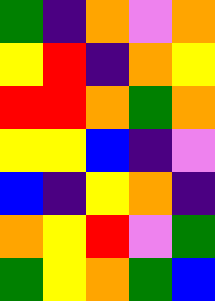[["green", "indigo", "orange", "violet", "orange"], ["yellow", "red", "indigo", "orange", "yellow"], ["red", "red", "orange", "green", "orange"], ["yellow", "yellow", "blue", "indigo", "violet"], ["blue", "indigo", "yellow", "orange", "indigo"], ["orange", "yellow", "red", "violet", "green"], ["green", "yellow", "orange", "green", "blue"]]